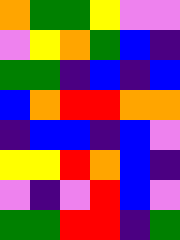[["orange", "green", "green", "yellow", "violet", "violet"], ["violet", "yellow", "orange", "green", "blue", "indigo"], ["green", "green", "indigo", "blue", "indigo", "blue"], ["blue", "orange", "red", "red", "orange", "orange"], ["indigo", "blue", "blue", "indigo", "blue", "violet"], ["yellow", "yellow", "red", "orange", "blue", "indigo"], ["violet", "indigo", "violet", "red", "blue", "violet"], ["green", "green", "red", "red", "indigo", "green"]]